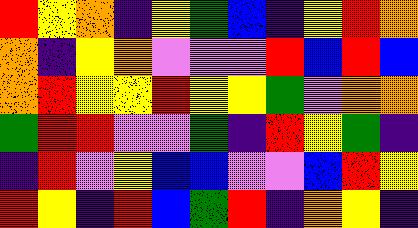[["red", "yellow", "orange", "indigo", "yellow", "green", "blue", "indigo", "yellow", "red", "orange"], ["orange", "indigo", "yellow", "orange", "violet", "violet", "violet", "red", "blue", "red", "blue"], ["orange", "red", "yellow", "yellow", "red", "yellow", "yellow", "green", "violet", "orange", "orange"], ["green", "red", "red", "violet", "violet", "green", "indigo", "red", "yellow", "green", "indigo"], ["indigo", "red", "violet", "yellow", "blue", "blue", "violet", "violet", "blue", "red", "yellow"], ["red", "yellow", "indigo", "red", "blue", "green", "red", "indigo", "orange", "yellow", "indigo"]]